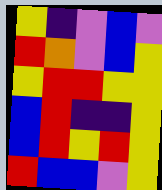[["yellow", "indigo", "violet", "blue", "violet"], ["red", "orange", "violet", "blue", "yellow"], ["yellow", "red", "red", "yellow", "yellow"], ["blue", "red", "indigo", "indigo", "yellow"], ["blue", "red", "yellow", "red", "yellow"], ["red", "blue", "blue", "violet", "yellow"]]